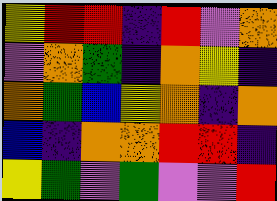[["yellow", "red", "red", "indigo", "red", "violet", "orange"], ["violet", "orange", "green", "indigo", "orange", "yellow", "indigo"], ["orange", "green", "blue", "yellow", "orange", "indigo", "orange"], ["blue", "indigo", "orange", "orange", "red", "red", "indigo"], ["yellow", "green", "violet", "green", "violet", "violet", "red"]]